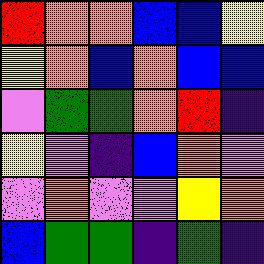[["red", "orange", "orange", "blue", "blue", "yellow"], ["yellow", "orange", "blue", "orange", "blue", "blue"], ["violet", "green", "green", "orange", "red", "indigo"], ["yellow", "violet", "indigo", "blue", "orange", "violet"], ["violet", "orange", "violet", "violet", "yellow", "orange"], ["blue", "green", "green", "indigo", "green", "indigo"]]